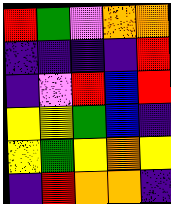[["red", "green", "violet", "orange", "orange"], ["indigo", "indigo", "indigo", "indigo", "red"], ["indigo", "violet", "red", "blue", "red"], ["yellow", "yellow", "green", "blue", "indigo"], ["yellow", "green", "yellow", "orange", "yellow"], ["indigo", "red", "orange", "orange", "indigo"]]